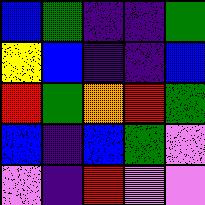[["blue", "green", "indigo", "indigo", "green"], ["yellow", "blue", "indigo", "indigo", "blue"], ["red", "green", "orange", "red", "green"], ["blue", "indigo", "blue", "green", "violet"], ["violet", "indigo", "red", "violet", "violet"]]